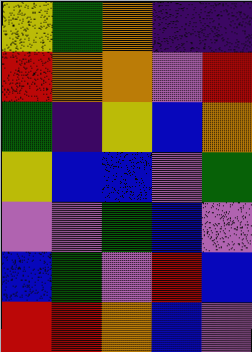[["yellow", "green", "orange", "indigo", "indigo"], ["red", "orange", "orange", "violet", "red"], ["green", "indigo", "yellow", "blue", "orange"], ["yellow", "blue", "blue", "violet", "green"], ["violet", "violet", "green", "blue", "violet"], ["blue", "green", "violet", "red", "blue"], ["red", "red", "orange", "blue", "violet"]]